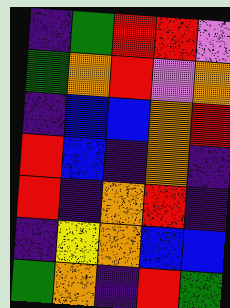[["indigo", "green", "red", "red", "violet"], ["green", "orange", "red", "violet", "orange"], ["indigo", "blue", "blue", "orange", "red"], ["red", "blue", "indigo", "orange", "indigo"], ["red", "indigo", "orange", "red", "indigo"], ["indigo", "yellow", "orange", "blue", "blue"], ["green", "orange", "indigo", "red", "green"]]